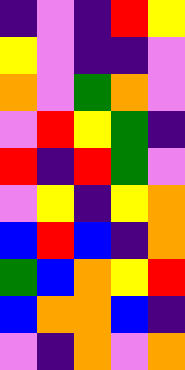[["indigo", "violet", "indigo", "red", "yellow"], ["yellow", "violet", "indigo", "indigo", "violet"], ["orange", "violet", "green", "orange", "violet"], ["violet", "red", "yellow", "green", "indigo"], ["red", "indigo", "red", "green", "violet"], ["violet", "yellow", "indigo", "yellow", "orange"], ["blue", "red", "blue", "indigo", "orange"], ["green", "blue", "orange", "yellow", "red"], ["blue", "orange", "orange", "blue", "indigo"], ["violet", "indigo", "orange", "violet", "orange"]]